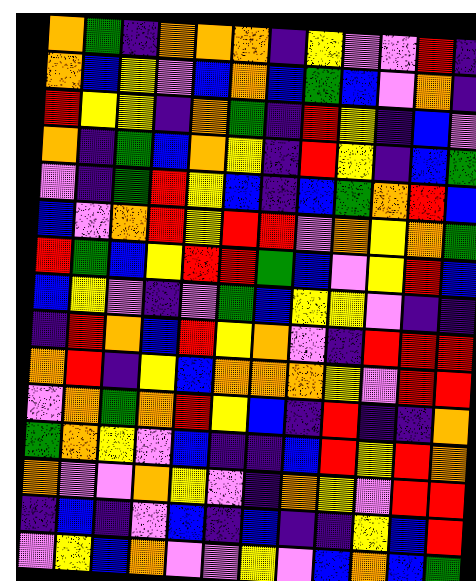[["orange", "green", "indigo", "orange", "orange", "orange", "indigo", "yellow", "violet", "violet", "red", "indigo"], ["orange", "blue", "yellow", "violet", "blue", "orange", "blue", "green", "blue", "violet", "orange", "indigo"], ["red", "yellow", "yellow", "indigo", "orange", "green", "indigo", "red", "yellow", "indigo", "blue", "violet"], ["orange", "indigo", "green", "blue", "orange", "yellow", "indigo", "red", "yellow", "indigo", "blue", "green"], ["violet", "indigo", "green", "red", "yellow", "blue", "indigo", "blue", "green", "orange", "red", "blue"], ["blue", "violet", "orange", "red", "yellow", "red", "red", "violet", "orange", "yellow", "orange", "green"], ["red", "green", "blue", "yellow", "red", "red", "green", "blue", "violet", "yellow", "red", "blue"], ["blue", "yellow", "violet", "indigo", "violet", "green", "blue", "yellow", "yellow", "violet", "indigo", "indigo"], ["indigo", "red", "orange", "blue", "red", "yellow", "orange", "violet", "indigo", "red", "red", "red"], ["orange", "red", "indigo", "yellow", "blue", "orange", "orange", "orange", "yellow", "violet", "red", "red"], ["violet", "orange", "green", "orange", "red", "yellow", "blue", "indigo", "red", "indigo", "indigo", "orange"], ["green", "orange", "yellow", "violet", "blue", "indigo", "indigo", "blue", "red", "yellow", "red", "orange"], ["orange", "violet", "violet", "orange", "yellow", "violet", "indigo", "orange", "yellow", "violet", "red", "red"], ["indigo", "blue", "indigo", "violet", "blue", "indigo", "blue", "indigo", "indigo", "yellow", "blue", "red"], ["violet", "yellow", "blue", "orange", "violet", "violet", "yellow", "violet", "blue", "orange", "blue", "green"]]